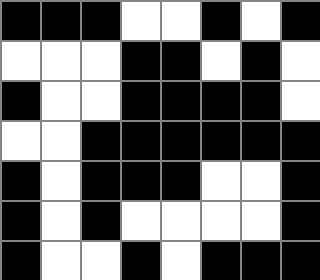[["black", "black", "black", "white", "white", "black", "white", "black"], ["white", "white", "white", "black", "black", "white", "black", "white"], ["black", "white", "white", "black", "black", "black", "black", "white"], ["white", "white", "black", "black", "black", "black", "black", "black"], ["black", "white", "black", "black", "black", "white", "white", "black"], ["black", "white", "black", "white", "white", "white", "white", "black"], ["black", "white", "white", "black", "white", "black", "black", "black"]]